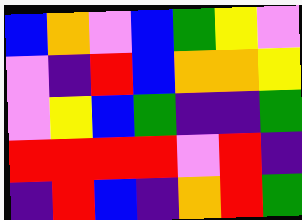[["blue", "orange", "violet", "blue", "green", "yellow", "violet"], ["violet", "indigo", "red", "blue", "orange", "orange", "yellow"], ["violet", "yellow", "blue", "green", "indigo", "indigo", "green"], ["red", "red", "red", "red", "violet", "red", "indigo"], ["indigo", "red", "blue", "indigo", "orange", "red", "green"]]